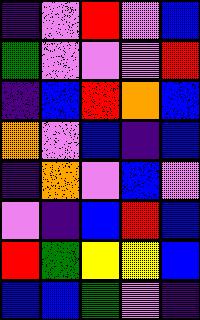[["indigo", "violet", "red", "violet", "blue"], ["green", "violet", "violet", "violet", "red"], ["indigo", "blue", "red", "orange", "blue"], ["orange", "violet", "blue", "indigo", "blue"], ["indigo", "orange", "violet", "blue", "violet"], ["violet", "indigo", "blue", "red", "blue"], ["red", "green", "yellow", "yellow", "blue"], ["blue", "blue", "green", "violet", "indigo"]]